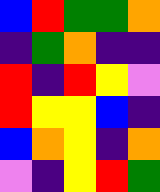[["blue", "red", "green", "green", "orange"], ["indigo", "green", "orange", "indigo", "indigo"], ["red", "indigo", "red", "yellow", "violet"], ["red", "yellow", "yellow", "blue", "indigo"], ["blue", "orange", "yellow", "indigo", "orange"], ["violet", "indigo", "yellow", "red", "green"]]